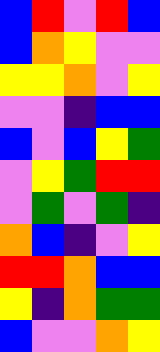[["blue", "red", "violet", "red", "blue"], ["blue", "orange", "yellow", "violet", "violet"], ["yellow", "yellow", "orange", "violet", "yellow"], ["violet", "violet", "indigo", "blue", "blue"], ["blue", "violet", "blue", "yellow", "green"], ["violet", "yellow", "green", "red", "red"], ["violet", "green", "violet", "green", "indigo"], ["orange", "blue", "indigo", "violet", "yellow"], ["red", "red", "orange", "blue", "blue"], ["yellow", "indigo", "orange", "green", "green"], ["blue", "violet", "violet", "orange", "yellow"]]